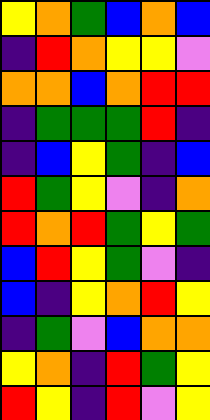[["yellow", "orange", "green", "blue", "orange", "blue"], ["indigo", "red", "orange", "yellow", "yellow", "violet"], ["orange", "orange", "blue", "orange", "red", "red"], ["indigo", "green", "green", "green", "red", "indigo"], ["indigo", "blue", "yellow", "green", "indigo", "blue"], ["red", "green", "yellow", "violet", "indigo", "orange"], ["red", "orange", "red", "green", "yellow", "green"], ["blue", "red", "yellow", "green", "violet", "indigo"], ["blue", "indigo", "yellow", "orange", "red", "yellow"], ["indigo", "green", "violet", "blue", "orange", "orange"], ["yellow", "orange", "indigo", "red", "green", "yellow"], ["red", "yellow", "indigo", "red", "violet", "yellow"]]